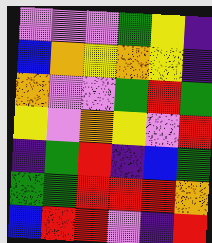[["violet", "violet", "violet", "green", "yellow", "indigo"], ["blue", "orange", "yellow", "orange", "yellow", "indigo"], ["orange", "violet", "violet", "green", "red", "green"], ["yellow", "violet", "orange", "yellow", "violet", "red"], ["indigo", "green", "red", "indigo", "blue", "green"], ["green", "green", "red", "red", "red", "orange"], ["blue", "red", "red", "violet", "indigo", "red"]]